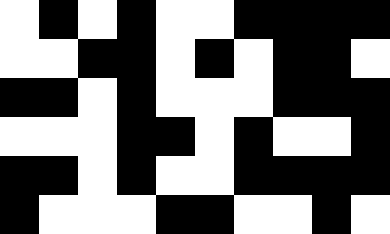[["white", "black", "white", "black", "white", "white", "black", "black", "black", "black"], ["white", "white", "black", "black", "white", "black", "white", "black", "black", "white"], ["black", "black", "white", "black", "white", "white", "white", "black", "black", "black"], ["white", "white", "white", "black", "black", "white", "black", "white", "white", "black"], ["black", "black", "white", "black", "white", "white", "black", "black", "black", "black"], ["black", "white", "white", "white", "black", "black", "white", "white", "black", "white"]]